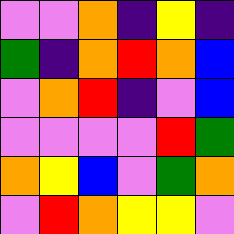[["violet", "violet", "orange", "indigo", "yellow", "indigo"], ["green", "indigo", "orange", "red", "orange", "blue"], ["violet", "orange", "red", "indigo", "violet", "blue"], ["violet", "violet", "violet", "violet", "red", "green"], ["orange", "yellow", "blue", "violet", "green", "orange"], ["violet", "red", "orange", "yellow", "yellow", "violet"]]